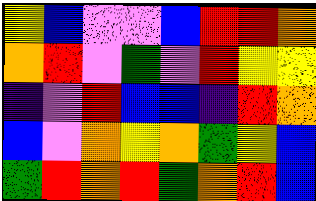[["yellow", "blue", "violet", "violet", "blue", "red", "red", "orange"], ["orange", "red", "violet", "green", "violet", "red", "yellow", "yellow"], ["indigo", "violet", "red", "blue", "blue", "indigo", "red", "orange"], ["blue", "violet", "orange", "yellow", "orange", "green", "yellow", "blue"], ["green", "red", "orange", "red", "green", "orange", "red", "blue"]]